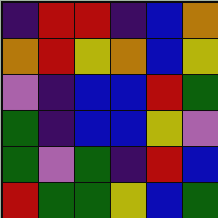[["indigo", "red", "red", "indigo", "blue", "orange"], ["orange", "red", "yellow", "orange", "blue", "yellow"], ["violet", "indigo", "blue", "blue", "red", "green"], ["green", "indigo", "blue", "blue", "yellow", "violet"], ["green", "violet", "green", "indigo", "red", "blue"], ["red", "green", "green", "yellow", "blue", "green"]]